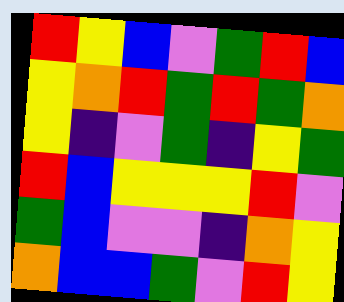[["red", "yellow", "blue", "violet", "green", "red", "blue"], ["yellow", "orange", "red", "green", "red", "green", "orange"], ["yellow", "indigo", "violet", "green", "indigo", "yellow", "green"], ["red", "blue", "yellow", "yellow", "yellow", "red", "violet"], ["green", "blue", "violet", "violet", "indigo", "orange", "yellow"], ["orange", "blue", "blue", "green", "violet", "red", "yellow"]]